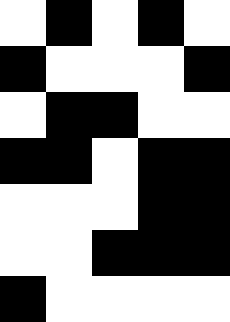[["white", "black", "white", "black", "white"], ["black", "white", "white", "white", "black"], ["white", "black", "black", "white", "white"], ["black", "black", "white", "black", "black"], ["white", "white", "white", "black", "black"], ["white", "white", "black", "black", "black"], ["black", "white", "white", "white", "white"]]